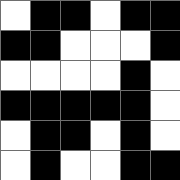[["white", "black", "black", "white", "black", "black"], ["black", "black", "white", "white", "white", "black"], ["white", "white", "white", "white", "black", "white"], ["black", "black", "black", "black", "black", "white"], ["white", "black", "black", "white", "black", "white"], ["white", "black", "white", "white", "black", "black"]]